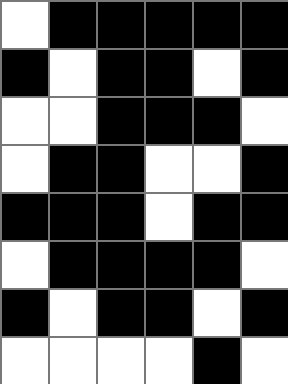[["white", "black", "black", "black", "black", "black"], ["black", "white", "black", "black", "white", "black"], ["white", "white", "black", "black", "black", "white"], ["white", "black", "black", "white", "white", "black"], ["black", "black", "black", "white", "black", "black"], ["white", "black", "black", "black", "black", "white"], ["black", "white", "black", "black", "white", "black"], ["white", "white", "white", "white", "black", "white"]]